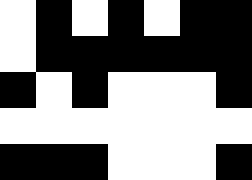[["white", "black", "white", "black", "white", "black", "black"], ["white", "black", "black", "black", "black", "black", "black"], ["black", "white", "black", "white", "white", "white", "black"], ["white", "white", "white", "white", "white", "white", "white"], ["black", "black", "black", "white", "white", "white", "black"]]